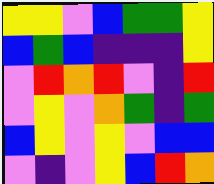[["yellow", "yellow", "violet", "blue", "green", "green", "yellow"], ["blue", "green", "blue", "indigo", "indigo", "indigo", "yellow"], ["violet", "red", "orange", "red", "violet", "indigo", "red"], ["violet", "yellow", "violet", "orange", "green", "indigo", "green"], ["blue", "yellow", "violet", "yellow", "violet", "blue", "blue"], ["violet", "indigo", "violet", "yellow", "blue", "red", "orange"]]